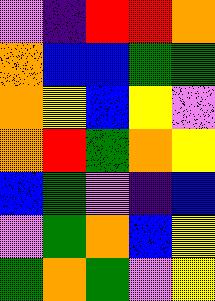[["violet", "indigo", "red", "red", "orange"], ["orange", "blue", "blue", "green", "green"], ["orange", "yellow", "blue", "yellow", "violet"], ["orange", "red", "green", "orange", "yellow"], ["blue", "green", "violet", "indigo", "blue"], ["violet", "green", "orange", "blue", "yellow"], ["green", "orange", "green", "violet", "yellow"]]